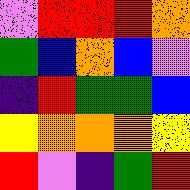[["violet", "red", "red", "red", "orange"], ["green", "blue", "orange", "blue", "violet"], ["indigo", "red", "green", "green", "blue"], ["yellow", "orange", "orange", "orange", "yellow"], ["red", "violet", "indigo", "green", "red"]]